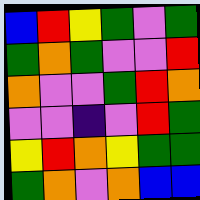[["blue", "red", "yellow", "green", "violet", "green"], ["green", "orange", "green", "violet", "violet", "red"], ["orange", "violet", "violet", "green", "red", "orange"], ["violet", "violet", "indigo", "violet", "red", "green"], ["yellow", "red", "orange", "yellow", "green", "green"], ["green", "orange", "violet", "orange", "blue", "blue"]]